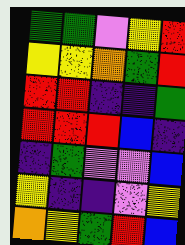[["green", "green", "violet", "yellow", "red"], ["yellow", "yellow", "orange", "green", "red"], ["red", "red", "indigo", "indigo", "green"], ["red", "red", "red", "blue", "indigo"], ["indigo", "green", "violet", "violet", "blue"], ["yellow", "indigo", "indigo", "violet", "yellow"], ["orange", "yellow", "green", "red", "blue"]]